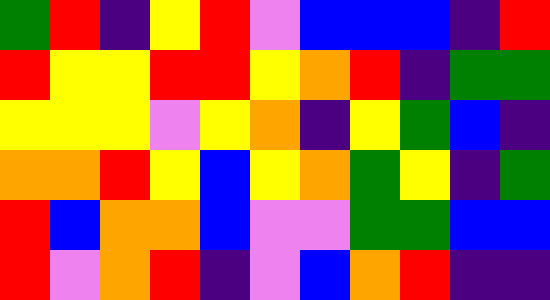[["green", "red", "indigo", "yellow", "red", "violet", "blue", "blue", "blue", "indigo", "red"], ["red", "yellow", "yellow", "red", "red", "yellow", "orange", "red", "indigo", "green", "green"], ["yellow", "yellow", "yellow", "violet", "yellow", "orange", "indigo", "yellow", "green", "blue", "indigo"], ["orange", "orange", "red", "yellow", "blue", "yellow", "orange", "green", "yellow", "indigo", "green"], ["red", "blue", "orange", "orange", "blue", "violet", "violet", "green", "green", "blue", "blue"], ["red", "violet", "orange", "red", "indigo", "violet", "blue", "orange", "red", "indigo", "indigo"]]